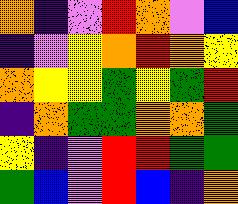[["orange", "indigo", "violet", "red", "orange", "violet", "blue"], ["indigo", "violet", "yellow", "orange", "red", "orange", "yellow"], ["orange", "yellow", "yellow", "green", "yellow", "green", "red"], ["indigo", "orange", "green", "green", "orange", "orange", "green"], ["yellow", "indigo", "violet", "red", "red", "green", "green"], ["green", "blue", "violet", "red", "blue", "indigo", "orange"]]